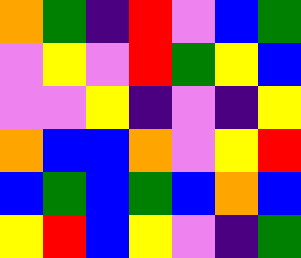[["orange", "green", "indigo", "red", "violet", "blue", "green"], ["violet", "yellow", "violet", "red", "green", "yellow", "blue"], ["violet", "violet", "yellow", "indigo", "violet", "indigo", "yellow"], ["orange", "blue", "blue", "orange", "violet", "yellow", "red"], ["blue", "green", "blue", "green", "blue", "orange", "blue"], ["yellow", "red", "blue", "yellow", "violet", "indigo", "green"]]